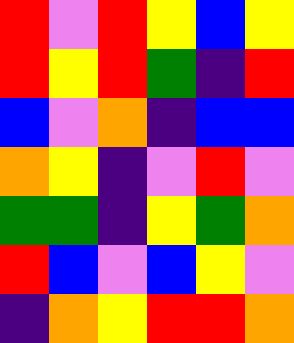[["red", "violet", "red", "yellow", "blue", "yellow"], ["red", "yellow", "red", "green", "indigo", "red"], ["blue", "violet", "orange", "indigo", "blue", "blue"], ["orange", "yellow", "indigo", "violet", "red", "violet"], ["green", "green", "indigo", "yellow", "green", "orange"], ["red", "blue", "violet", "blue", "yellow", "violet"], ["indigo", "orange", "yellow", "red", "red", "orange"]]